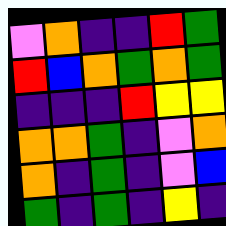[["violet", "orange", "indigo", "indigo", "red", "green"], ["red", "blue", "orange", "green", "orange", "green"], ["indigo", "indigo", "indigo", "red", "yellow", "yellow"], ["orange", "orange", "green", "indigo", "violet", "orange"], ["orange", "indigo", "green", "indigo", "violet", "blue"], ["green", "indigo", "green", "indigo", "yellow", "indigo"]]